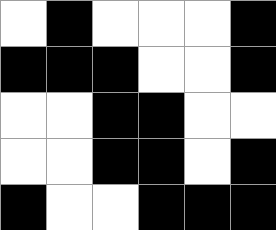[["white", "black", "white", "white", "white", "black"], ["black", "black", "black", "white", "white", "black"], ["white", "white", "black", "black", "white", "white"], ["white", "white", "black", "black", "white", "black"], ["black", "white", "white", "black", "black", "black"]]